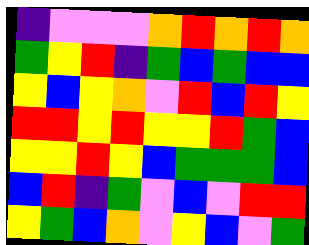[["indigo", "violet", "violet", "violet", "orange", "red", "orange", "red", "orange"], ["green", "yellow", "red", "indigo", "green", "blue", "green", "blue", "blue"], ["yellow", "blue", "yellow", "orange", "violet", "red", "blue", "red", "yellow"], ["red", "red", "yellow", "red", "yellow", "yellow", "red", "green", "blue"], ["yellow", "yellow", "red", "yellow", "blue", "green", "green", "green", "blue"], ["blue", "red", "indigo", "green", "violet", "blue", "violet", "red", "red"], ["yellow", "green", "blue", "orange", "violet", "yellow", "blue", "violet", "green"]]